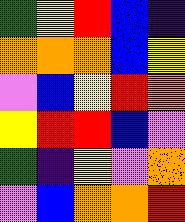[["green", "yellow", "red", "blue", "indigo"], ["orange", "orange", "orange", "blue", "yellow"], ["violet", "blue", "yellow", "red", "orange"], ["yellow", "red", "red", "blue", "violet"], ["green", "indigo", "yellow", "violet", "orange"], ["violet", "blue", "orange", "orange", "red"]]